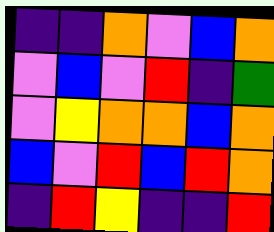[["indigo", "indigo", "orange", "violet", "blue", "orange"], ["violet", "blue", "violet", "red", "indigo", "green"], ["violet", "yellow", "orange", "orange", "blue", "orange"], ["blue", "violet", "red", "blue", "red", "orange"], ["indigo", "red", "yellow", "indigo", "indigo", "red"]]